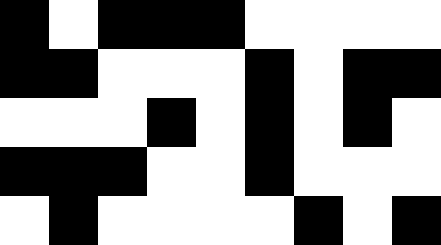[["black", "white", "black", "black", "black", "white", "white", "white", "white"], ["black", "black", "white", "white", "white", "black", "white", "black", "black"], ["white", "white", "white", "black", "white", "black", "white", "black", "white"], ["black", "black", "black", "white", "white", "black", "white", "white", "white"], ["white", "black", "white", "white", "white", "white", "black", "white", "black"]]